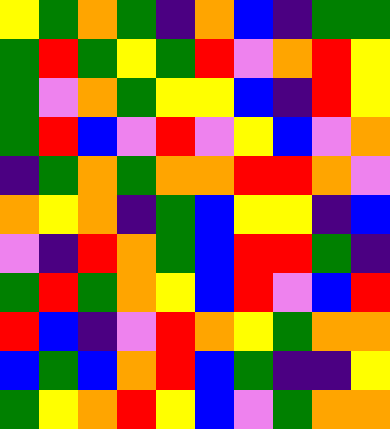[["yellow", "green", "orange", "green", "indigo", "orange", "blue", "indigo", "green", "green"], ["green", "red", "green", "yellow", "green", "red", "violet", "orange", "red", "yellow"], ["green", "violet", "orange", "green", "yellow", "yellow", "blue", "indigo", "red", "yellow"], ["green", "red", "blue", "violet", "red", "violet", "yellow", "blue", "violet", "orange"], ["indigo", "green", "orange", "green", "orange", "orange", "red", "red", "orange", "violet"], ["orange", "yellow", "orange", "indigo", "green", "blue", "yellow", "yellow", "indigo", "blue"], ["violet", "indigo", "red", "orange", "green", "blue", "red", "red", "green", "indigo"], ["green", "red", "green", "orange", "yellow", "blue", "red", "violet", "blue", "red"], ["red", "blue", "indigo", "violet", "red", "orange", "yellow", "green", "orange", "orange"], ["blue", "green", "blue", "orange", "red", "blue", "green", "indigo", "indigo", "yellow"], ["green", "yellow", "orange", "red", "yellow", "blue", "violet", "green", "orange", "orange"]]